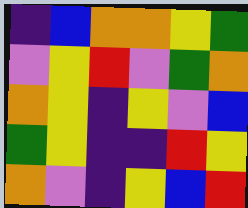[["indigo", "blue", "orange", "orange", "yellow", "green"], ["violet", "yellow", "red", "violet", "green", "orange"], ["orange", "yellow", "indigo", "yellow", "violet", "blue"], ["green", "yellow", "indigo", "indigo", "red", "yellow"], ["orange", "violet", "indigo", "yellow", "blue", "red"]]